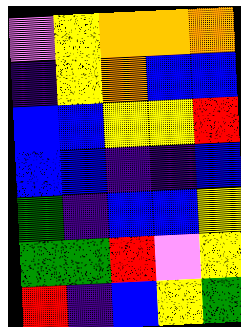[["violet", "yellow", "orange", "orange", "orange"], ["indigo", "yellow", "orange", "blue", "blue"], ["blue", "blue", "yellow", "yellow", "red"], ["blue", "blue", "indigo", "indigo", "blue"], ["green", "indigo", "blue", "blue", "yellow"], ["green", "green", "red", "violet", "yellow"], ["red", "indigo", "blue", "yellow", "green"]]